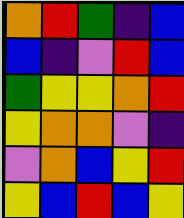[["orange", "red", "green", "indigo", "blue"], ["blue", "indigo", "violet", "red", "blue"], ["green", "yellow", "yellow", "orange", "red"], ["yellow", "orange", "orange", "violet", "indigo"], ["violet", "orange", "blue", "yellow", "red"], ["yellow", "blue", "red", "blue", "yellow"]]